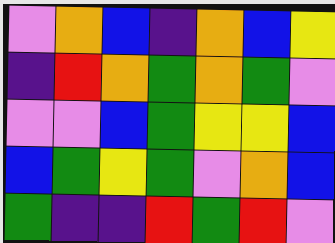[["violet", "orange", "blue", "indigo", "orange", "blue", "yellow"], ["indigo", "red", "orange", "green", "orange", "green", "violet"], ["violet", "violet", "blue", "green", "yellow", "yellow", "blue"], ["blue", "green", "yellow", "green", "violet", "orange", "blue"], ["green", "indigo", "indigo", "red", "green", "red", "violet"]]